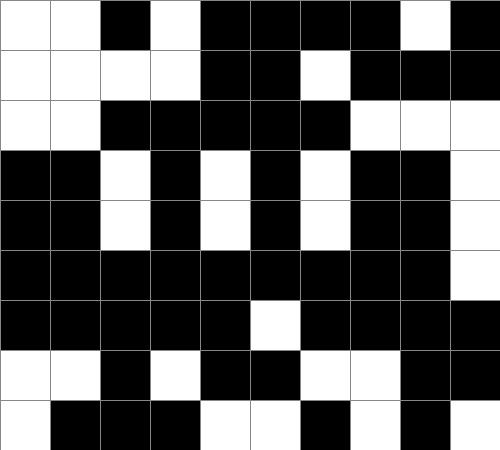[["white", "white", "black", "white", "black", "black", "black", "black", "white", "black"], ["white", "white", "white", "white", "black", "black", "white", "black", "black", "black"], ["white", "white", "black", "black", "black", "black", "black", "white", "white", "white"], ["black", "black", "white", "black", "white", "black", "white", "black", "black", "white"], ["black", "black", "white", "black", "white", "black", "white", "black", "black", "white"], ["black", "black", "black", "black", "black", "black", "black", "black", "black", "white"], ["black", "black", "black", "black", "black", "white", "black", "black", "black", "black"], ["white", "white", "black", "white", "black", "black", "white", "white", "black", "black"], ["white", "black", "black", "black", "white", "white", "black", "white", "black", "white"]]